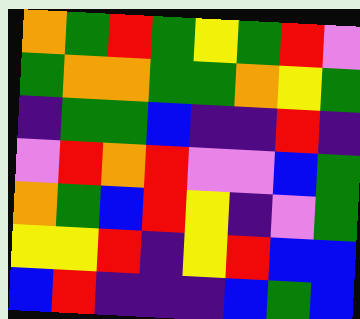[["orange", "green", "red", "green", "yellow", "green", "red", "violet"], ["green", "orange", "orange", "green", "green", "orange", "yellow", "green"], ["indigo", "green", "green", "blue", "indigo", "indigo", "red", "indigo"], ["violet", "red", "orange", "red", "violet", "violet", "blue", "green"], ["orange", "green", "blue", "red", "yellow", "indigo", "violet", "green"], ["yellow", "yellow", "red", "indigo", "yellow", "red", "blue", "blue"], ["blue", "red", "indigo", "indigo", "indigo", "blue", "green", "blue"]]